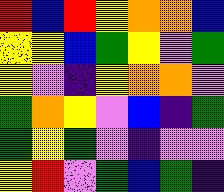[["red", "blue", "red", "yellow", "orange", "orange", "blue"], ["yellow", "yellow", "blue", "green", "yellow", "violet", "green"], ["yellow", "violet", "indigo", "yellow", "orange", "orange", "violet"], ["green", "orange", "yellow", "violet", "blue", "indigo", "green"], ["green", "yellow", "green", "violet", "indigo", "violet", "violet"], ["yellow", "red", "violet", "green", "blue", "green", "indigo"]]